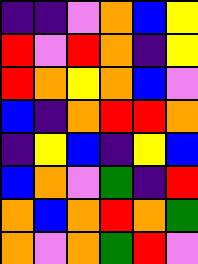[["indigo", "indigo", "violet", "orange", "blue", "yellow"], ["red", "violet", "red", "orange", "indigo", "yellow"], ["red", "orange", "yellow", "orange", "blue", "violet"], ["blue", "indigo", "orange", "red", "red", "orange"], ["indigo", "yellow", "blue", "indigo", "yellow", "blue"], ["blue", "orange", "violet", "green", "indigo", "red"], ["orange", "blue", "orange", "red", "orange", "green"], ["orange", "violet", "orange", "green", "red", "violet"]]